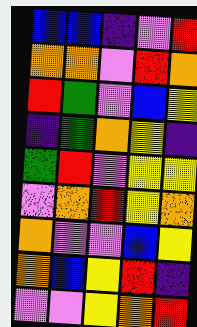[["blue", "blue", "indigo", "violet", "red"], ["orange", "orange", "violet", "red", "orange"], ["red", "green", "violet", "blue", "yellow"], ["indigo", "green", "orange", "yellow", "indigo"], ["green", "red", "violet", "yellow", "yellow"], ["violet", "orange", "red", "yellow", "orange"], ["orange", "violet", "violet", "blue", "yellow"], ["orange", "blue", "yellow", "red", "indigo"], ["violet", "violet", "yellow", "orange", "red"]]